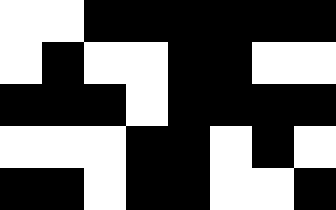[["white", "white", "black", "black", "black", "black", "black", "black"], ["white", "black", "white", "white", "black", "black", "white", "white"], ["black", "black", "black", "white", "black", "black", "black", "black"], ["white", "white", "white", "black", "black", "white", "black", "white"], ["black", "black", "white", "black", "black", "white", "white", "black"]]